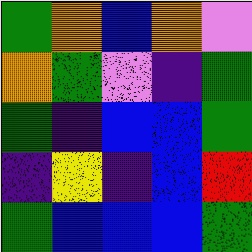[["green", "orange", "blue", "orange", "violet"], ["orange", "green", "violet", "indigo", "green"], ["green", "indigo", "blue", "blue", "green"], ["indigo", "yellow", "indigo", "blue", "red"], ["green", "blue", "blue", "blue", "green"]]